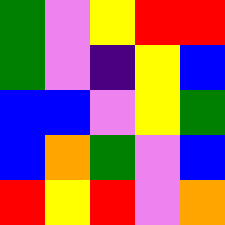[["green", "violet", "yellow", "red", "red"], ["green", "violet", "indigo", "yellow", "blue"], ["blue", "blue", "violet", "yellow", "green"], ["blue", "orange", "green", "violet", "blue"], ["red", "yellow", "red", "violet", "orange"]]